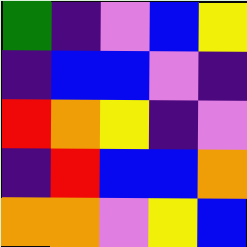[["green", "indigo", "violet", "blue", "yellow"], ["indigo", "blue", "blue", "violet", "indigo"], ["red", "orange", "yellow", "indigo", "violet"], ["indigo", "red", "blue", "blue", "orange"], ["orange", "orange", "violet", "yellow", "blue"]]